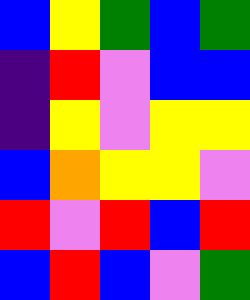[["blue", "yellow", "green", "blue", "green"], ["indigo", "red", "violet", "blue", "blue"], ["indigo", "yellow", "violet", "yellow", "yellow"], ["blue", "orange", "yellow", "yellow", "violet"], ["red", "violet", "red", "blue", "red"], ["blue", "red", "blue", "violet", "green"]]